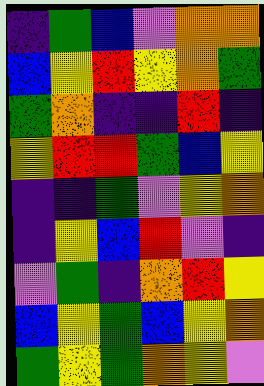[["indigo", "green", "blue", "violet", "orange", "orange"], ["blue", "yellow", "red", "yellow", "orange", "green"], ["green", "orange", "indigo", "indigo", "red", "indigo"], ["yellow", "red", "red", "green", "blue", "yellow"], ["indigo", "indigo", "green", "violet", "yellow", "orange"], ["indigo", "yellow", "blue", "red", "violet", "indigo"], ["violet", "green", "indigo", "orange", "red", "yellow"], ["blue", "yellow", "green", "blue", "yellow", "orange"], ["green", "yellow", "green", "orange", "yellow", "violet"]]